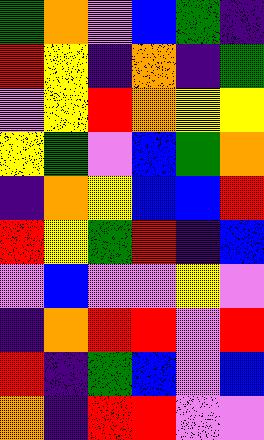[["green", "orange", "violet", "blue", "green", "indigo"], ["red", "yellow", "indigo", "orange", "indigo", "green"], ["violet", "yellow", "red", "orange", "yellow", "yellow"], ["yellow", "green", "violet", "blue", "green", "orange"], ["indigo", "orange", "yellow", "blue", "blue", "red"], ["red", "yellow", "green", "red", "indigo", "blue"], ["violet", "blue", "violet", "violet", "yellow", "violet"], ["indigo", "orange", "red", "red", "violet", "red"], ["red", "indigo", "green", "blue", "violet", "blue"], ["orange", "indigo", "red", "red", "violet", "violet"]]